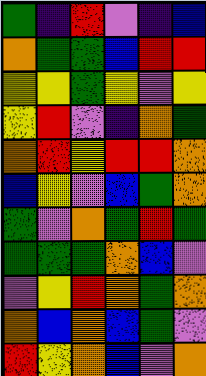[["green", "indigo", "red", "violet", "indigo", "blue"], ["orange", "green", "green", "blue", "red", "red"], ["yellow", "yellow", "green", "yellow", "violet", "yellow"], ["yellow", "red", "violet", "indigo", "orange", "green"], ["orange", "red", "yellow", "red", "red", "orange"], ["blue", "yellow", "violet", "blue", "green", "orange"], ["green", "violet", "orange", "green", "red", "green"], ["green", "green", "green", "orange", "blue", "violet"], ["violet", "yellow", "red", "orange", "green", "orange"], ["orange", "blue", "orange", "blue", "green", "violet"], ["red", "yellow", "orange", "blue", "violet", "orange"]]